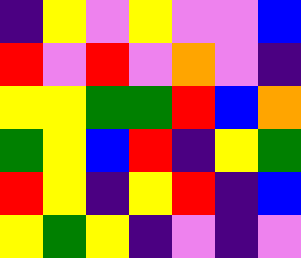[["indigo", "yellow", "violet", "yellow", "violet", "violet", "blue"], ["red", "violet", "red", "violet", "orange", "violet", "indigo"], ["yellow", "yellow", "green", "green", "red", "blue", "orange"], ["green", "yellow", "blue", "red", "indigo", "yellow", "green"], ["red", "yellow", "indigo", "yellow", "red", "indigo", "blue"], ["yellow", "green", "yellow", "indigo", "violet", "indigo", "violet"]]